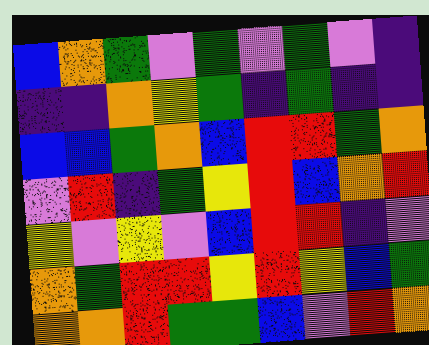[["blue", "orange", "green", "violet", "green", "violet", "green", "violet", "indigo"], ["indigo", "indigo", "orange", "yellow", "green", "indigo", "green", "indigo", "indigo"], ["blue", "blue", "green", "orange", "blue", "red", "red", "green", "orange"], ["violet", "red", "indigo", "green", "yellow", "red", "blue", "orange", "red"], ["yellow", "violet", "yellow", "violet", "blue", "red", "red", "indigo", "violet"], ["orange", "green", "red", "red", "yellow", "red", "yellow", "blue", "green"], ["orange", "orange", "red", "green", "green", "blue", "violet", "red", "orange"]]